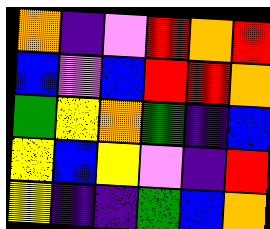[["orange", "indigo", "violet", "red", "orange", "red"], ["blue", "violet", "blue", "red", "red", "orange"], ["green", "yellow", "orange", "green", "indigo", "blue"], ["yellow", "blue", "yellow", "violet", "indigo", "red"], ["yellow", "indigo", "indigo", "green", "blue", "orange"]]